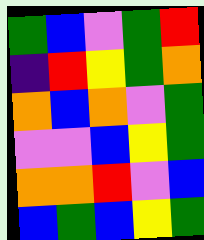[["green", "blue", "violet", "green", "red"], ["indigo", "red", "yellow", "green", "orange"], ["orange", "blue", "orange", "violet", "green"], ["violet", "violet", "blue", "yellow", "green"], ["orange", "orange", "red", "violet", "blue"], ["blue", "green", "blue", "yellow", "green"]]